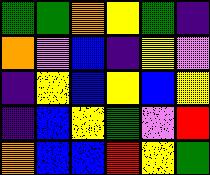[["green", "green", "orange", "yellow", "green", "indigo"], ["orange", "violet", "blue", "indigo", "yellow", "violet"], ["indigo", "yellow", "blue", "yellow", "blue", "yellow"], ["indigo", "blue", "yellow", "green", "violet", "red"], ["orange", "blue", "blue", "red", "yellow", "green"]]